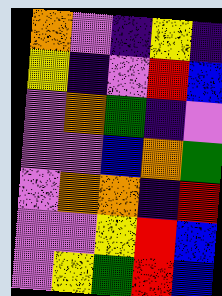[["orange", "violet", "indigo", "yellow", "indigo"], ["yellow", "indigo", "violet", "red", "blue"], ["violet", "orange", "green", "indigo", "violet"], ["violet", "violet", "blue", "orange", "green"], ["violet", "orange", "orange", "indigo", "red"], ["violet", "violet", "yellow", "red", "blue"], ["violet", "yellow", "green", "red", "blue"]]